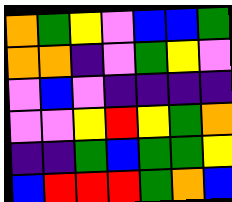[["orange", "green", "yellow", "violet", "blue", "blue", "green"], ["orange", "orange", "indigo", "violet", "green", "yellow", "violet"], ["violet", "blue", "violet", "indigo", "indigo", "indigo", "indigo"], ["violet", "violet", "yellow", "red", "yellow", "green", "orange"], ["indigo", "indigo", "green", "blue", "green", "green", "yellow"], ["blue", "red", "red", "red", "green", "orange", "blue"]]